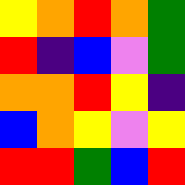[["yellow", "orange", "red", "orange", "green"], ["red", "indigo", "blue", "violet", "green"], ["orange", "orange", "red", "yellow", "indigo"], ["blue", "orange", "yellow", "violet", "yellow"], ["red", "red", "green", "blue", "red"]]